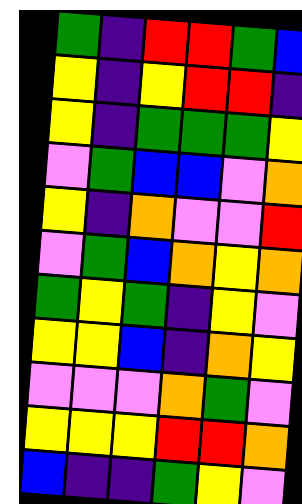[["green", "indigo", "red", "red", "green", "blue"], ["yellow", "indigo", "yellow", "red", "red", "indigo"], ["yellow", "indigo", "green", "green", "green", "yellow"], ["violet", "green", "blue", "blue", "violet", "orange"], ["yellow", "indigo", "orange", "violet", "violet", "red"], ["violet", "green", "blue", "orange", "yellow", "orange"], ["green", "yellow", "green", "indigo", "yellow", "violet"], ["yellow", "yellow", "blue", "indigo", "orange", "yellow"], ["violet", "violet", "violet", "orange", "green", "violet"], ["yellow", "yellow", "yellow", "red", "red", "orange"], ["blue", "indigo", "indigo", "green", "yellow", "violet"]]